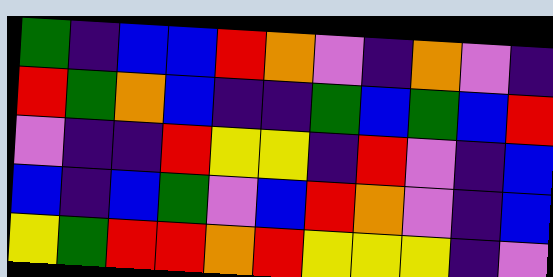[["green", "indigo", "blue", "blue", "red", "orange", "violet", "indigo", "orange", "violet", "indigo"], ["red", "green", "orange", "blue", "indigo", "indigo", "green", "blue", "green", "blue", "red"], ["violet", "indigo", "indigo", "red", "yellow", "yellow", "indigo", "red", "violet", "indigo", "blue"], ["blue", "indigo", "blue", "green", "violet", "blue", "red", "orange", "violet", "indigo", "blue"], ["yellow", "green", "red", "red", "orange", "red", "yellow", "yellow", "yellow", "indigo", "violet"]]